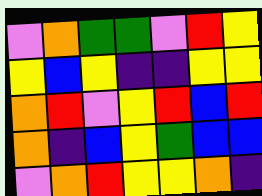[["violet", "orange", "green", "green", "violet", "red", "yellow"], ["yellow", "blue", "yellow", "indigo", "indigo", "yellow", "yellow"], ["orange", "red", "violet", "yellow", "red", "blue", "red"], ["orange", "indigo", "blue", "yellow", "green", "blue", "blue"], ["violet", "orange", "red", "yellow", "yellow", "orange", "indigo"]]